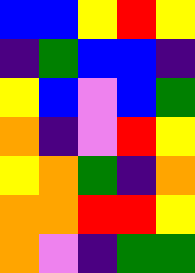[["blue", "blue", "yellow", "red", "yellow"], ["indigo", "green", "blue", "blue", "indigo"], ["yellow", "blue", "violet", "blue", "green"], ["orange", "indigo", "violet", "red", "yellow"], ["yellow", "orange", "green", "indigo", "orange"], ["orange", "orange", "red", "red", "yellow"], ["orange", "violet", "indigo", "green", "green"]]